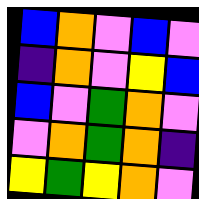[["blue", "orange", "violet", "blue", "violet"], ["indigo", "orange", "violet", "yellow", "blue"], ["blue", "violet", "green", "orange", "violet"], ["violet", "orange", "green", "orange", "indigo"], ["yellow", "green", "yellow", "orange", "violet"]]